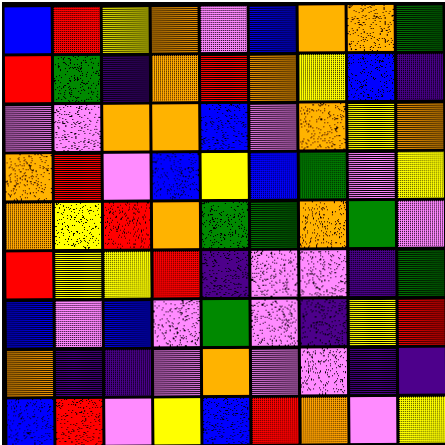[["blue", "red", "yellow", "orange", "violet", "blue", "orange", "orange", "green"], ["red", "green", "indigo", "orange", "red", "orange", "yellow", "blue", "indigo"], ["violet", "violet", "orange", "orange", "blue", "violet", "orange", "yellow", "orange"], ["orange", "red", "violet", "blue", "yellow", "blue", "green", "violet", "yellow"], ["orange", "yellow", "red", "orange", "green", "green", "orange", "green", "violet"], ["red", "yellow", "yellow", "red", "indigo", "violet", "violet", "indigo", "green"], ["blue", "violet", "blue", "violet", "green", "violet", "indigo", "yellow", "red"], ["orange", "indigo", "indigo", "violet", "orange", "violet", "violet", "indigo", "indigo"], ["blue", "red", "violet", "yellow", "blue", "red", "orange", "violet", "yellow"]]